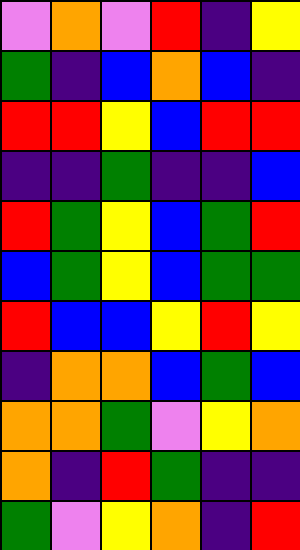[["violet", "orange", "violet", "red", "indigo", "yellow"], ["green", "indigo", "blue", "orange", "blue", "indigo"], ["red", "red", "yellow", "blue", "red", "red"], ["indigo", "indigo", "green", "indigo", "indigo", "blue"], ["red", "green", "yellow", "blue", "green", "red"], ["blue", "green", "yellow", "blue", "green", "green"], ["red", "blue", "blue", "yellow", "red", "yellow"], ["indigo", "orange", "orange", "blue", "green", "blue"], ["orange", "orange", "green", "violet", "yellow", "orange"], ["orange", "indigo", "red", "green", "indigo", "indigo"], ["green", "violet", "yellow", "orange", "indigo", "red"]]